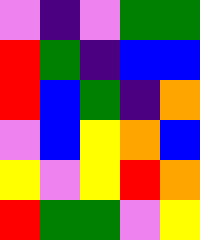[["violet", "indigo", "violet", "green", "green"], ["red", "green", "indigo", "blue", "blue"], ["red", "blue", "green", "indigo", "orange"], ["violet", "blue", "yellow", "orange", "blue"], ["yellow", "violet", "yellow", "red", "orange"], ["red", "green", "green", "violet", "yellow"]]